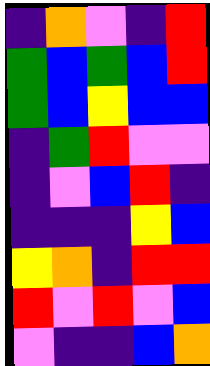[["indigo", "orange", "violet", "indigo", "red"], ["green", "blue", "green", "blue", "red"], ["green", "blue", "yellow", "blue", "blue"], ["indigo", "green", "red", "violet", "violet"], ["indigo", "violet", "blue", "red", "indigo"], ["indigo", "indigo", "indigo", "yellow", "blue"], ["yellow", "orange", "indigo", "red", "red"], ["red", "violet", "red", "violet", "blue"], ["violet", "indigo", "indigo", "blue", "orange"]]